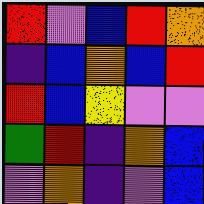[["red", "violet", "blue", "red", "orange"], ["indigo", "blue", "orange", "blue", "red"], ["red", "blue", "yellow", "violet", "violet"], ["green", "red", "indigo", "orange", "blue"], ["violet", "orange", "indigo", "violet", "blue"]]